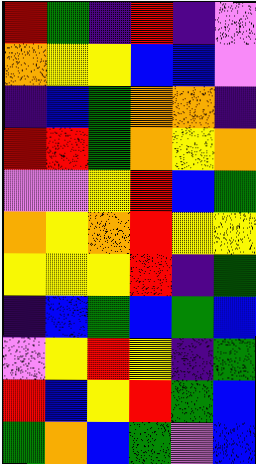[["red", "green", "indigo", "red", "indigo", "violet"], ["orange", "yellow", "yellow", "blue", "blue", "violet"], ["indigo", "blue", "green", "orange", "orange", "indigo"], ["red", "red", "green", "orange", "yellow", "orange"], ["violet", "violet", "yellow", "red", "blue", "green"], ["orange", "yellow", "orange", "red", "yellow", "yellow"], ["yellow", "yellow", "yellow", "red", "indigo", "green"], ["indigo", "blue", "green", "blue", "green", "blue"], ["violet", "yellow", "red", "yellow", "indigo", "green"], ["red", "blue", "yellow", "red", "green", "blue"], ["green", "orange", "blue", "green", "violet", "blue"]]